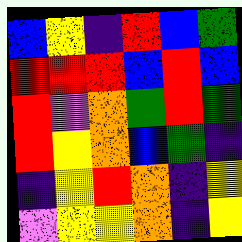[["blue", "yellow", "indigo", "red", "blue", "green"], ["red", "red", "red", "blue", "red", "blue"], ["red", "violet", "orange", "green", "red", "green"], ["red", "yellow", "orange", "blue", "green", "indigo"], ["indigo", "yellow", "red", "orange", "indigo", "yellow"], ["violet", "yellow", "yellow", "orange", "indigo", "yellow"]]